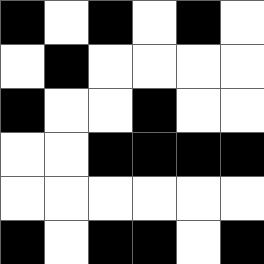[["black", "white", "black", "white", "black", "white"], ["white", "black", "white", "white", "white", "white"], ["black", "white", "white", "black", "white", "white"], ["white", "white", "black", "black", "black", "black"], ["white", "white", "white", "white", "white", "white"], ["black", "white", "black", "black", "white", "black"]]